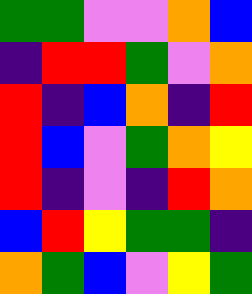[["green", "green", "violet", "violet", "orange", "blue"], ["indigo", "red", "red", "green", "violet", "orange"], ["red", "indigo", "blue", "orange", "indigo", "red"], ["red", "blue", "violet", "green", "orange", "yellow"], ["red", "indigo", "violet", "indigo", "red", "orange"], ["blue", "red", "yellow", "green", "green", "indigo"], ["orange", "green", "blue", "violet", "yellow", "green"]]